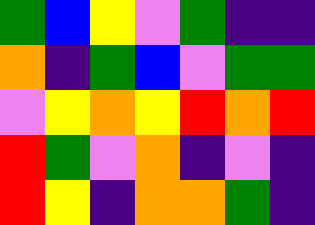[["green", "blue", "yellow", "violet", "green", "indigo", "indigo"], ["orange", "indigo", "green", "blue", "violet", "green", "green"], ["violet", "yellow", "orange", "yellow", "red", "orange", "red"], ["red", "green", "violet", "orange", "indigo", "violet", "indigo"], ["red", "yellow", "indigo", "orange", "orange", "green", "indigo"]]